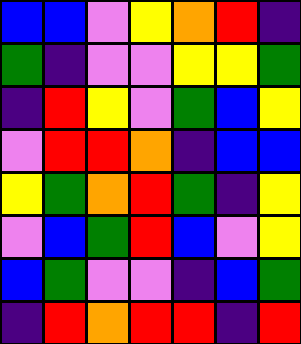[["blue", "blue", "violet", "yellow", "orange", "red", "indigo"], ["green", "indigo", "violet", "violet", "yellow", "yellow", "green"], ["indigo", "red", "yellow", "violet", "green", "blue", "yellow"], ["violet", "red", "red", "orange", "indigo", "blue", "blue"], ["yellow", "green", "orange", "red", "green", "indigo", "yellow"], ["violet", "blue", "green", "red", "blue", "violet", "yellow"], ["blue", "green", "violet", "violet", "indigo", "blue", "green"], ["indigo", "red", "orange", "red", "red", "indigo", "red"]]